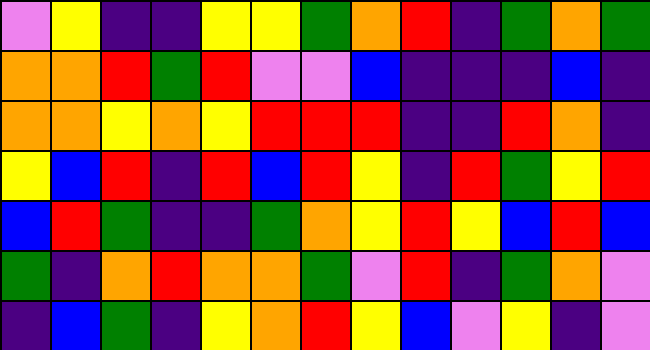[["violet", "yellow", "indigo", "indigo", "yellow", "yellow", "green", "orange", "red", "indigo", "green", "orange", "green"], ["orange", "orange", "red", "green", "red", "violet", "violet", "blue", "indigo", "indigo", "indigo", "blue", "indigo"], ["orange", "orange", "yellow", "orange", "yellow", "red", "red", "red", "indigo", "indigo", "red", "orange", "indigo"], ["yellow", "blue", "red", "indigo", "red", "blue", "red", "yellow", "indigo", "red", "green", "yellow", "red"], ["blue", "red", "green", "indigo", "indigo", "green", "orange", "yellow", "red", "yellow", "blue", "red", "blue"], ["green", "indigo", "orange", "red", "orange", "orange", "green", "violet", "red", "indigo", "green", "orange", "violet"], ["indigo", "blue", "green", "indigo", "yellow", "orange", "red", "yellow", "blue", "violet", "yellow", "indigo", "violet"]]